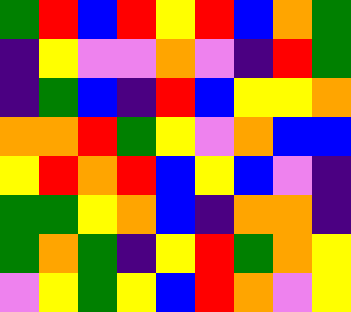[["green", "red", "blue", "red", "yellow", "red", "blue", "orange", "green"], ["indigo", "yellow", "violet", "violet", "orange", "violet", "indigo", "red", "green"], ["indigo", "green", "blue", "indigo", "red", "blue", "yellow", "yellow", "orange"], ["orange", "orange", "red", "green", "yellow", "violet", "orange", "blue", "blue"], ["yellow", "red", "orange", "red", "blue", "yellow", "blue", "violet", "indigo"], ["green", "green", "yellow", "orange", "blue", "indigo", "orange", "orange", "indigo"], ["green", "orange", "green", "indigo", "yellow", "red", "green", "orange", "yellow"], ["violet", "yellow", "green", "yellow", "blue", "red", "orange", "violet", "yellow"]]